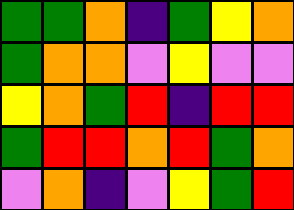[["green", "green", "orange", "indigo", "green", "yellow", "orange"], ["green", "orange", "orange", "violet", "yellow", "violet", "violet"], ["yellow", "orange", "green", "red", "indigo", "red", "red"], ["green", "red", "red", "orange", "red", "green", "orange"], ["violet", "orange", "indigo", "violet", "yellow", "green", "red"]]